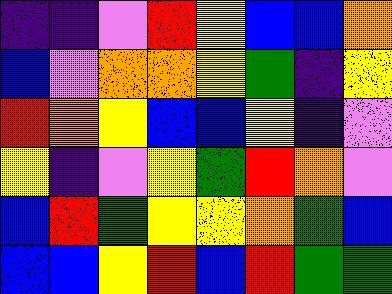[["indigo", "indigo", "violet", "red", "yellow", "blue", "blue", "orange"], ["blue", "violet", "orange", "orange", "yellow", "green", "indigo", "yellow"], ["red", "orange", "yellow", "blue", "blue", "yellow", "indigo", "violet"], ["yellow", "indigo", "violet", "yellow", "green", "red", "orange", "violet"], ["blue", "red", "green", "yellow", "yellow", "orange", "green", "blue"], ["blue", "blue", "yellow", "red", "blue", "red", "green", "green"]]